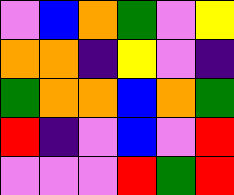[["violet", "blue", "orange", "green", "violet", "yellow"], ["orange", "orange", "indigo", "yellow", "violet", "indigo"], ["green", "orange", "orange", "blue", "orange", "green"], ["red", "indigo", "violet", "blue", "violet", "red"], ["violet", "violet", "violet", "red", "green", "red"]]